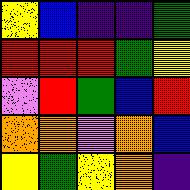[["yellow", "blue", "indigo", "indigo", "green"], ["red", "red", "red", "green", "yellow"], ["violet", "red", "green", "blue", "red"], ["orange", "orange", "violet", "orange", "blue"], ["yellow", "green", "yellow", "orange", "indigo"]]